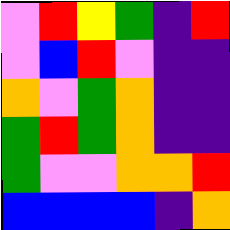[["violet", "red", "yellow", "green", "indigo", "red"], ["violet", "blue", "red", "violet", "indigo", "indigo"], ["orange", "violet", "green", "orange", "indigo", "indigo"], ["green", "red", "green", "orange", "indigo", "indigo"], ["green", "violet", "violet", "orange", "orange", "red"], ["blue", "blue", "blue", "blue", "indigo", "orange"]]